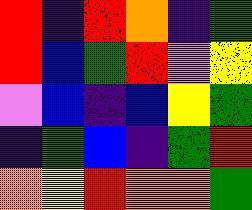[["red", "indigo", "red", "orange", "indigo", "green"], ["red", "blue", "green", "red", "violet", "yellow"], ["violet", "blue", "indigo", "blue", "yellow", "green"], ["indigo", "green", "blue", "indigo", "green", "red"], ["orange", "yellow", "red", "orange", "orange", "green"]]